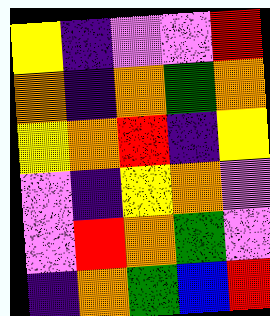[["yellow", "indigo", "violet", "violet", "red"], ["orange", "indigo", "orange", "green", "orange"], ["yellow", "orange", "red", "indigo", "yellow"], ["violet", "indigo", "yellow", "orange", "violet"], ["violet", "red", "orange", "green", "violet"], ["indigo", "orange", "green", "blue", "red"]]